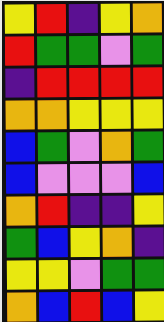[["yellow", "red", "indigo", "yellow", "orange"], ["red", "green", "green", "violet", "green"], ["indigo", "red", "red", "red", "red"], ["orange", "orange", "yellow", "yellow", "yellow"], ["blue", "green", "violet", "orange", "green"], ["blue", "violet", "violet", "violet", "blue"], ["orange", "red", "indigo", "indigo", "yellow"], ["green", "blue", "yellow", "orange", "indigo"], ["yellow", "yellow", "violet", "green", "green"], ["orange", "blue", "red", "blue", "yellow"]]